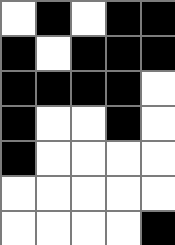[["white", "black", "white", "black", "black"], ["black", "white", "black", "black", "black"], ["black", "black", "black", "black", "white"], ["black", "white", "white", "black", "white"], ["black", "white", "white", "white", "white"], ["white", "white", "white", "white", "white"], ["white", "white", "white", "white", "black"]]